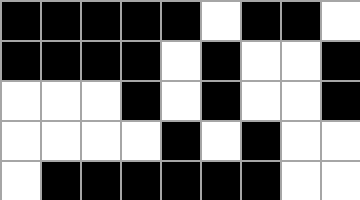[["black", "black", "black", "black", "black", "white", "black", "black", "white"], ["black", "black", "black", "black", "white", "black", "white", "white", "black"], ["white", "white", "white", "black", "white", "black", "white", "white", "black"], ["white", "white", "white", "white", "black", "white", "black", "white", "white"], ["white", "black", "black", "black", "black", "black", "black", "white", "white"]]